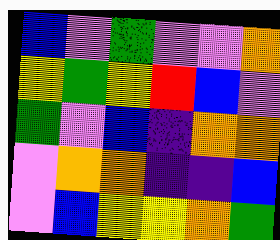[["blue", "violet", "green", "violet", "violet", "orange"], ["yellow", "green", "yellow", "red", "blue", "violet"], ["green", "violet", "blue", "indigo", "orange", "orange"], ["violet", "orange", "orange", "indigo", "indigo", "blue"], ["violet", "blue", "yellow", "yellow", "orange", "green"]]